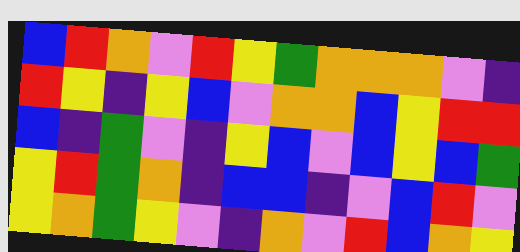[["blue", "red", "orange", "violet", "red", "yellow", "green", "orange", "orange", "orange", "violet", "indigo"], ["red", "yellow", "indigo", "yellow", "blue", "violet", "orange", "orange", "blue", "yellow", "red", "red"], ["blue", "indigo", "green", "violet", "indigo", "yellow", "blue", "violet", "blue", "yellow", "blue", "green"], ["yellow", "red", "green", "orange", "indigo", "blue", "blue", "indigo", "violet", "blue", "red", "violet"], ["yellow", "orange", "green", "yellow", "violet", "indigo", "orange", "violet", "red", "blue", "orange", "yellow"]]